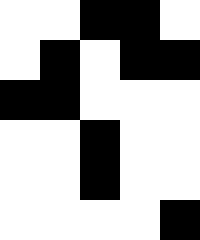[["white", "white", "black", "black", "white"], ["white", "black", "white", "black", "black"], ["black", "black", "white", "white", "white"], ["white", "white", "black", "white", "white"], ["white", "white", "black", "white", "white"], ["white", "white", "white", "white", "black"]]